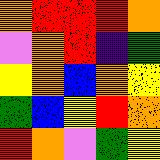[["orange", "red", "red", "red", "orange"], ["violet", "orange", "red", "indigo", "green"], ["yellow", "orange", "blue", "orange", "yellow"], ["green", "blue", "yellow", "red", "orange"], ["red", "orange", "violet", "green", "yellow"]]